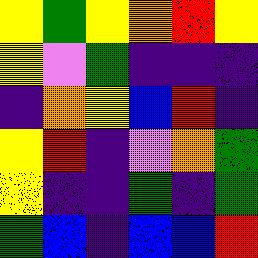[["yellow", "green", "yellow", "orange", "red", "yellow"], ["yellow", "violet", "green", "indigo", "indigo", "indigo"], ["indigo", "orange", "yellow", "blue", "red", "indigo"], ["yellow", "red", "indigo", "violet", "orange", "green"], ["yellow", "indigo", "indigo", "green", "indigo", "green"], ["green", "blue", "indigo", "blue", "blue", "red"]]